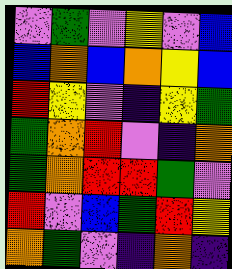[["violet", "green", "violet", "yellow", "violet", "blue"], ["blue", "orange", "blue", "orange", "yellow", "blue"], ["red", "yellow", "violet", "indigo", "yellow", "green"], ["green", "orange", "red", "violet", "indigo", "orange"], ["green", "orange", "red", "red", "green", "violet"], ["red", "violet", "blue", "green", "red", "yellow"], ["orange", "green", "violet", "indigo", "orange", "indigo"]]